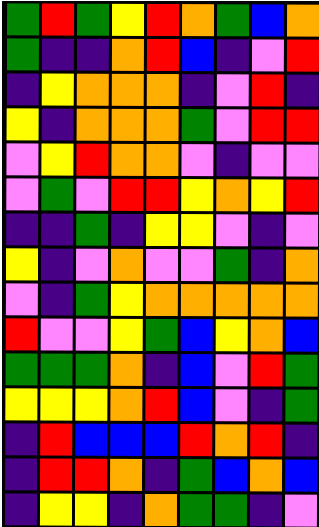[["green", "red", "green", "yellow", "red", "orange", "green", "blue", "orange"], ["green", "indigo", "indigo", "orange", "red", "blue", "indigo", "violet", "red"], ["indigo", "yellow", "orange", "orange", "orange", "indigo", "violet", "red", "indigo"], ["yellow", "indigo", "orange", "orange", "orange", "green", "violet", "red", "red"], ["violet", "yellow", "red", "orange", "orange", "violet", "indigo", "violet", "violet"], ["violet", "green", "violet", "red", "red", "yellow", "orange", "yellow", "red"], ["indigo", "indigo", "green", "indigo", "yellow", "yellow", "violet", "indigo", "violet"], ["yellow", "indigo", "violet", "orange", "violet", "violet", "green", "indigo", "orange"], ["violet", "indigo", "green", "yellow", "orange", "orange", "orange", "orange", "orange"], ["red", "violet", "violet", "yellow", "green", "blue", "yellow", "orange", "blue"], ["green", "green", "green", "orange", "indigo", "blue", "violet", "red", "green"], ["yellow", "yellow", "yellow", "orange", "red", "blue", "violet", "indigo", "green"], ["indigo", "red", "blue", "blue", "blue", "red", "orange", "red", "indigo"], ["indigo", "red", "red", "orange", "indigo", "green", "blue", "orange", "blue"], ["indigo", "yellow", "yellow", "indigo", "orange", "green", "green", "indigo", "violet"]]